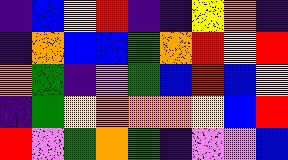[["indigo", "blue", "yellow", "red", "indigo", "indigo", "yellow", "orange", "indigo"], ["indigo", "orange", "blue", "blue", "green", "orange", "red", "yellow", "red"], ["orange", "green", "indigo", "violet", "green", "blue", "red", "blue", "yellow"], ["indigo", "green", "yellow", "orange", "orange", "orange", "yellow", "blue", "red"], ["red", "violet", "green", "orange", "green", "indigo", "violet", "violet", "blue"]]